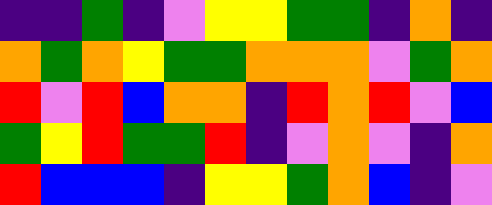[["indigo", "indigo", "green", "indigo", "violet", "yellow", "yellow", "green", "green", "indigo", "orange", "indigo"], ["orange", "green", "orange", "yellow", "green", "green", "orange", "orange", "orange", "violet", "green", "orange"], ["red", "violet", "red", "blue", "orange", "orange", "indigo", "red", "orange", "red", "violet", "blue"], ["green", "yellow", "red", "green", "green", "red", "indigo", "violet", "orange", "violet", "indigo", "orange"], ["red", "blue", "blue", "blue", "indigo", "yellow", "yellow", "green", "orange", "blue", "indigo", "violet"]]